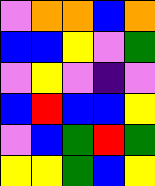[["violet", "orange", "orange", "blue", "orange"], ["blue", "blue", "yellow", "violet", "green"], ["violet", "yellow", "violet", "indigo", "violet"], ["blue", "red", "blue", "blue", "yellow"], ["violet", "blue", "green", "red", "green"], ["yellow", "yellow", "green", "blue", "yellow"]]